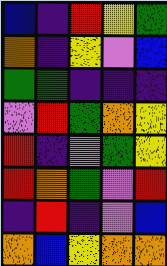[["blue", "indigo", "red", "yellow", "green"], ["orange", "indigo", "yellow", "violet", "blue"], ["green", "green", "indigo", "indigo", "indigo"], ["violet", "red", "green", "orange", "yellow"], ["red", "indigo", "violet", "green", "yellow"], ["red", "orange", "green", "violet", "red"], ["indigo", "red", "indigo", "violet", "blue"], ["orange", "blue", "yellow", "orange", "orange"]]